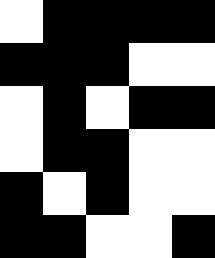[["white", "black", "black", "black", "black"], ["black", "black", "black", "white", "white"], ["white", "black", "white", "black", "black"], ["white", "black", "black", "white", "white"], ["black", "white", "black", "white", "white"], ["black", "black", "white", "white", "black"]]